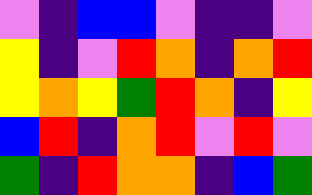[["violet", "indigo", "blue", "blue", "violet", "indigo", "indigo", "violet"], ["yellow", "indigo", "violet", "red", "orange", "indigo", "orange", "red"], ["yellow", "orange", "yellow", "green", "red", "orange", "indigo", "yellow"], ["blue", "red", "indigo", "orange", "red", "violet", "red", "violet"], ["green", "indigo", "red", "orange", "orange", "indigo", "blue", "green"]]